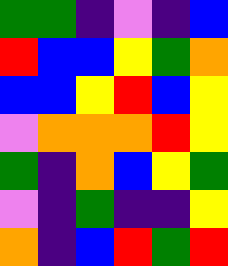[["green", "green", "indigo", "violet", "indigo", "blue"], ["red", "blue", "blue", "yellow", "green", "orange"], ["blue", "blue", "yellow", "red", "blue", "yellow"], ["violet", "orange", "orange", "orange", "red", "yellow"], ["green", "indigo", "orange", "blue", "yellow", "green"], ["violet", "indigo", "green", "indigo", "indigo", "yellow"], ["orange", "indigo", "blue", "red", "green", "red"]]